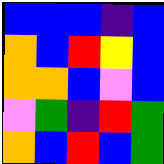[["blue", "blue", "blue", "indigo", "blue"], ["orange", "blue", "red", "yellow", "blue"], ["orange", "orange", "blue", "violet", "blue"], ["violet", "green", "indigo", "red", "green"], ["orange", "blue", "red", "blue", "green"]]